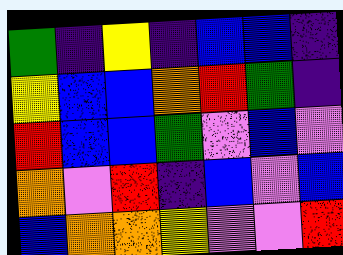[["green", "indigo", "yellow", "indigo", "blue", "blue", "indigo"], ["yellow", "blue", "blue", "orange", "red", "green", "indigo"], ["red", "blue", "blue", "green", "violet", "blue", "violet"], ["orange", "violet", "red", "indigo", "blue", "violet", "blue"], ["blue", "orange", "orange", "yellow", "violet", "violet", "red"]]